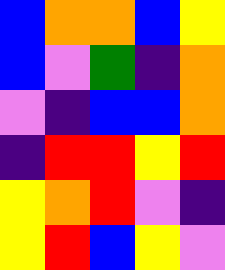[["blue", "orange", "orange", "blue", "yellow"], ["blue", "violet", "green", "indigo", "orange"], ["violet", "indigo", "blue", "blue", "orange"], ["indigo", "red", "red", "yellow", "red"], ["yellow", "orange", "red", "violet", "indigo"], ["yellow", "red", "blue", "yellow", "violet"]]